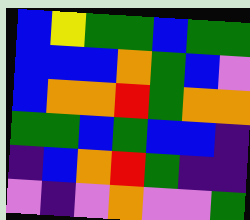[["blue", "yellow", "green", "green", "blue", "green", "green"], ["blue", "blue", "blue", "orange", "green", "blue", "violet"], ["blue", "orange", "orange", "red", "green", "orange", "orange"], ["green", "green", "blue", "green", "blue", "blue", "indigo"], ["indigo", "blue", "orange", "red", "green", "indigo", "indigo"], ["violet", "indigo", "violet", "orange", "violet", "violet", "green"]]